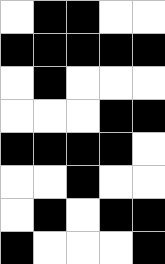[["white", "black", "black", "white", "white"], ["black", "black", "black", "black", "black"], ["white", "black", "white", "white", "white"], ["white", "white", "white", "black", "black"], ["black", "black", "black", "black", "white"], ["white", "white", "black", "white", "white"], ["white", "black", "white", "black", "black"], ["black", "white", "white", "white", "black"]]